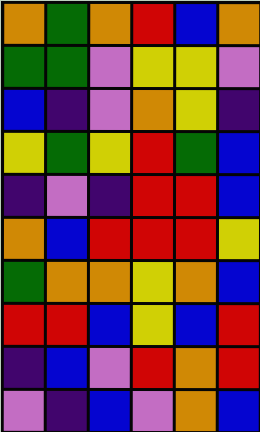[["orange", "green", "orange", "red", "blue", "orange"], ["green", "green", "violet", "yellow", "yellow", "violet"], ["blue", "indigo", "violet", "orange", "yellow", "indigo"], ["yellow", "green", "yellow", "red", "green", "blue"], ["indigo", "violet", "indigo", "red", "red", "blue"], ["orange", "blue", "red", "red", "red", "yellow"], ["green", "orange", "orange", "yellow", "orange", "blue"], ["red", "red", "blue", "yellow", "blue", "red"], ["indigo", "blue", "violet", "red", "orange", "red"], ["violet", "indigo", "blue", "violet", "orange", "blue"]]